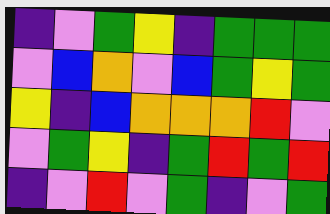[["indigo", "violet", "green", "yellow", "indigo", "green", "green", "green"], ["violet", "blue", "orange", "violet", "blue", "green", "yellow", "green"], ["yellow", "indigo", "blue", "orange", "orange", "orange", "red", "violet"], ["violet", "green", "yellow", "indigo", "green", "red", "green", "red"], ["indigo", "violet", "red", "violet", "green", "indigo", "violet", "green"]]